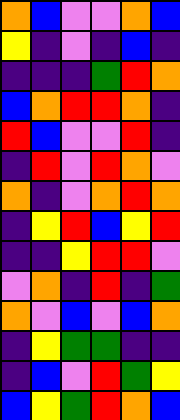[["orange", "blue", "violet", "violet", "orange", "blue"], ["yellow", "indigo", "violet", "indigo", "blue", "indigo"], ["indigo", "indigo", "indigo", "green", "red", "orange"], ["blue", "orange", "red", "red", "orange", "indigo"], ["red", "blue", "violet", "violet", "red", "indigo"], ["indigo", "red", "violet", "red", "orange", "violet"], ["orange", "indigo", "violet", "orange", "red", "orange"], ["indigo", "yellow", "red", "blue", "yellow", "red"], ["indigo", "indigo", "yellow", "red", "red", "violet"], ["violet", "orange", "indigo", "red", "indigo", "green"], ["orange", "violet", "blue", "violet", "blue", "orange"], ["indigo", "yellow", "green", "green", "indigo", "indigo"], ["indigo", "blue", "violet", "red", "green", "yellow"], ["blue", "yellow", "green", "red", "orange", "blue"]]